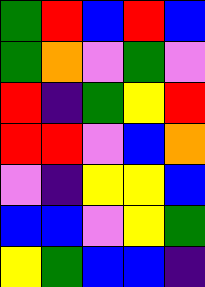[["green", "red", "blue", "red", "blue"], ["green", "orange", "violet", "green", "violet"], ["red", "indigo", "green", "yellow", "red"], ["red", "red", "violet", "blue", "orange"], ["violet", "indigo", "yellow", "yellow", "blue"], ["blue", "blue", "violet", "yellow", "green"], ["yellow", "green", "blue", "blue", "indigo"]]